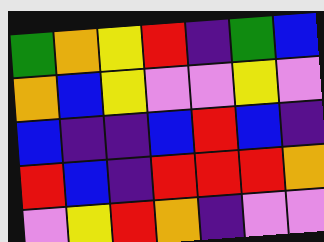[["green", "orange", "yellow", "red", "indigo", "green", "blue"], ["orange", "blue", "yellow", "violet", "violet", "yellow", "violet"], ["blue", "indigo", "indigo", "blue", "red", "blue", "indigo"], ["red", "blue", "indigo", "red", "red", "red", "orange"], ["violet", "yellow", "red", "orange", "indigo", "violet", "violet"]]